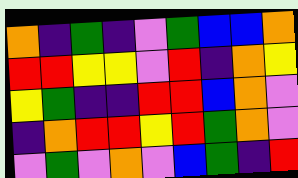[["orange", "indigo", "green", "indigo", "violet", "green", "blue", "blue", "orange"], ["red", "red", "yellow", "yellow", "violet", "red", "indigo", "orange", "yellow"], ["yellow", "green", "indigo", "indigo", "red", "red", "blue", "orange", "violet"], ["indigo", "orange", "red", "red", "yellow", "red", "green", "orange", "violet"], ["violet", "green", "violet", "orange", "violet", "blue", "green", "indigo", "red"]]